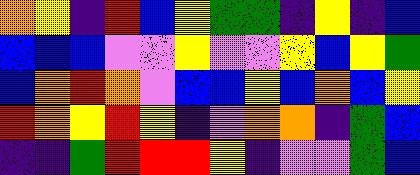[["orange", "yellow", "indigo", "red", "blue", "yellow", "green", "green", "indigo", "yellow", "indigo", "blue"], ["blue", "blue", "blue", "violet", "violet", "yellow", "violet", "violet", "yellow", "blue", "yellow", "green"], ["blue", "orange", "red", "orange", "violet", "blue", "blue", "yellow", "blue", "orange", "blue", "yellow"], ["red", "orange", "yellow", "red", "yellow", "indigo", "violet", "orange", "orange", "indigo", "green", "blue"], ["indigo", "indigo", "green", "red", "red", "red", "yellow", "indigo", "violet", "violet", "green", "blue"]]